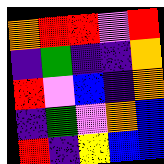[["orange", "red", "red", "violet", "red"], ["indigo", "green", "indigo", "indigo", "orange"], ["red", "violet", "blue", "indigo", "orange"], ["indigo", "green", "violet", "orange", "blue"], ["red", "indigo", "yellow", "blue", "blue"]]